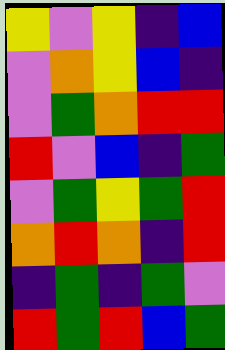[["yellow", "violet", "yellow", "indigo", "blue"], ["violet", "orange", "yellow", "blue", "indigo"], ["violet", "green", "orange", "red", "red"], ["red", "violet", "blue", "indigo", "green"], ["violet", "green", "yellow", "green", "red"], ["orange", "red", "orange", "indigo", "red"], ["indigo", "green", "indigo", "green", "violet"], ["red", "green", "red", "blue", "green"]]